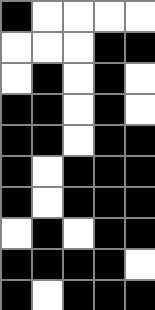[["black", "white", "white", "white", "white"], ["white", "white", "white", "black", "black"], ["white", "black", "white", "black", "white"], ["black", "black", "white", "black", "white"], ["black", "black", "white", "black", "black"], ["black", "white", "black", "black", "black"], ["black", "white", "black", "black", "black"], ["white", "black", "white", "black", "black"], ["black", "black", "black", "black", "white"], ["black", "white", "black", "black", "black"]]